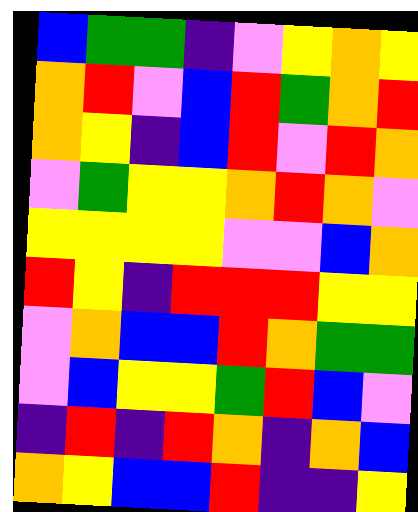[["blue", "green", "green", "indigo", "violet", "yellow", "orange", "yellow"], ["orange", "red", "violet", "blue", "red", "green", "orange", "red"], ["orange", "yellow", "indigo", "blue", "red", "violet", "red", "orange"], ["violet", "green", "yellow", "yellow", "orange", "red", "orange", "violet"], ["yellow", "yellow", "yellow", "yellow", "violet", "violet", "blue", "orange"], ["red", "yellow", "indigo", "red", "red", "red", "yellow", "yellow"], ["violet", "orange", "blue", "blue", "red", "orange", "green", "green"], ["violet", "blue", "yellow", "yellow", "green", "red", "blue", "violet"], ["indigo", "red", "indigo", "red", "orange", "indigo", "orange", "blue"], ["orange", "yellow", "blue", "blue", "red", "indigo", "indigo", "yellow"]]